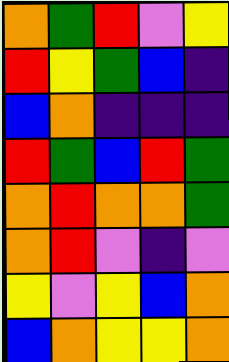[["orange", "green", "red", "violet", "yellow"], ["red", "yellow", "green", "blue", "indigo"], ["blue", "orange", "indigo", "indigo", "indigo"], ["red", "green", "blue", "red", "green"], ["orange", "red", "orange", "orange", "green"], ["orange", "red", "violet", "indigo", "violet"], ["yellow", "violet", "yellow", "blue", "orange"], ["blue", "orange", "yellow", "yellow", "orange"]]